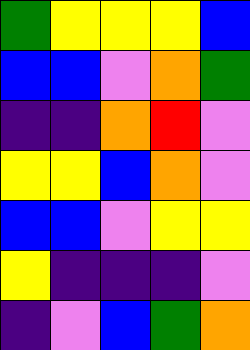[["green", "yellow", "yellow", "yellow", "blue"], ["blue", "blue", "violet", "orange", "green"], ["indigo", "indigo", "orange", "red", "violet"], ["yellow", "yellow", "blue", "orange", "violet"], ["blue", "blue", "violet", "yellow", "yellow"], ["yellow", "indigo", "indigo", "indigo", "violet"], ["indigo", "violet", "blue", "green", "orange"]]